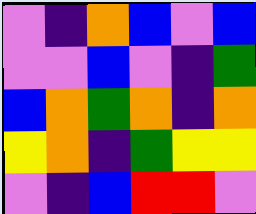[["violet", "indigo", "orange", "blue", "violet", "blue"], ["violet", "violet", "blue", "violet", "indigo", "green"], ["blue", "orange", "green", "orange", "indigo", "orange"], ["yellow", "orange", "indigo", "green", "yellow", "yellow"], ["violet", "indigo", "blue", "red", "red", "violet"]]